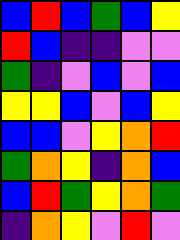[["blue", "red", "blue", "green", "blue", "yellow"], ["red", "blue", "indigo", "indigo", "violet", "violet"], ["green", "indigo", "violet", "blue", "violet", "blue"], ["yellow", "yellow", "blue", "violet", "blue", "yellow"], ["blue", "blue", "violet", "yellow", "orange", "red"], ["green", "orange", "yellow", "indigo", "orange", "blue"], ["blue", "red", "green", "yellow", "orange", "green"], ["indigo", "orange", "yellow", "violet", "red", "violet"]]